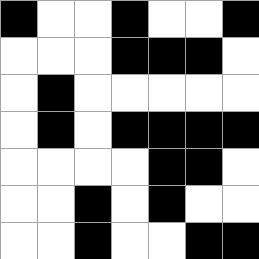[["black", "white", "white", "black", "white", "white", "black"], ["white", "white", "white", "black", "black", "black", "white"], ["white", "black", "white", "white", "white", "white", "white"], ["white", "black", "white", "black", "black", "black", "black"], ["white", "white", "white", "white", "black", "black", "white"], ["white", "white", "black", "white", "black", "white", "white"], ["white", "white", "black", "white", "white", "black", "black"]]